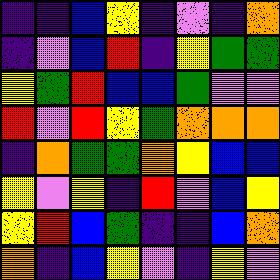[["indigo", "indigo", "blue", "yellow", "indigo", "violet", "indigo", "orange"], ["indigo", "violet", "blue", "red", "indigo", "yellow", "green", "green"], ["yellow", "green", "red", "blue", "blue", "green", "violet", "violet"], ["red", "violet", "red", "yellow", "green", "orange", "orange", "orange"], ["indigo", "orange", "green", "green", "orange", "yellow", "blue", "blue"], ["yellow", "violet", "yellow", "indigo", "red", "violet", "blue", "yellow"], ["yellow", "red", "blue", "green", "indigo", "indigo", "blue", "orange"], ["orange", "indigo", "blue", "yellow", "violet", "indigo", "yellow", "violet"]]